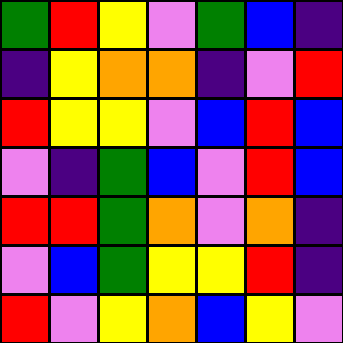[["green", "red", "yellow", "violet", "green", "blue", "indigo"], ["indigo", "yellow", "orange", "orange", "indigo", "violet", "red"], ["red", "yellow", "yellow", "violet", "blue", "red", "blue"], ["violet", "indigo", "green", "blue", "violet", "red", "blue"], ["red", "red", "green", "orange", "violet", "orange", "indigo"], ["violet", "blue", "green", "yellow", "yellow", "red", "indigo"], ["red", "violet", "yellow", "orange", "blue", "yellow", "violet"]]